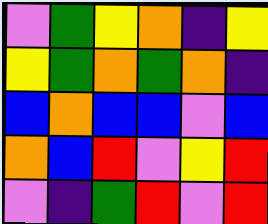[["violet", "green", "yellow", "orange", "indigo", "yellow"], ["yellow", "green", "orange", "green", "orange", "indigo"], ["blue", "orange", "blue", "blue", "violet", "blue"], ["orange", "blue", "red", "violet", "yellow", "red"], ["violet", "indigo", "green", "red", "violet", "red"]]